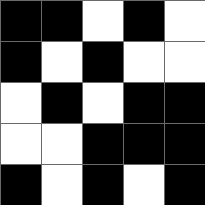[["black", "black", "white", "black", "white"], ["black", "white", "black", "white", "white"], ["white", "black", "white", "black", "black"], ["white", "white", "black", "black", "black"], ["black", "white", "black", "white", "black"]]